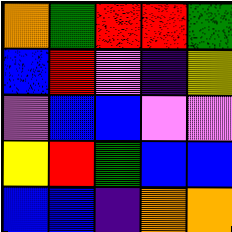[["orange", "green", "red", "red", "green"], ["blue", "red", "violet", "indigo", "yellow"], ["violet", "blue", "blue", "violet", "violet"], ["yellow", "red", "green", "blue", "blue"], ["blue", "blue", "indigo", "orange", "orange"]]